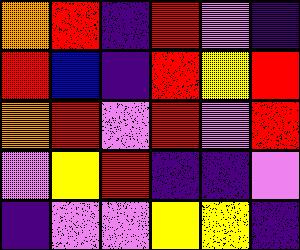[["orange", "red", "indigo", "red", "violet", "indigo"], ["red", "blue", "indigo", "red", "yellow", "red"], ["orange", "red", "violet", "red", "violet", "red"], ["violet", "yellow", "red", "indigo", "indigo", "violet"], ["indigo", "violet", "violet", "yellow", "yellow", "indigo"]]